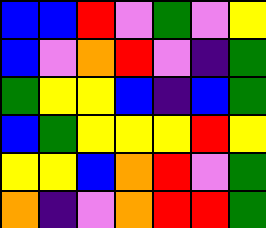[["blue", "blue", "red", "violet", "green", "violet", "yellow"], ["blue", "violet", "orange", "red", "violet", "indigo", "green"], ["green", "yellow", "yellow", "blue", "indigo", "blue", "green"], ["blue", "green", "yellow", "yellow", "yellow", "red", "yellow"], ["yellow", "yellow", "blue", "orange", "red", "violet", "green"], ["orange", "indigo", "violet", "orange", "red", "red", "green"]]